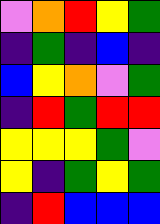[["violet", "orange", "red", "yellow", "green"], ["indigo", "green", "indigo", "blue", "indigo"], ["blue", "yellow", "orange", "violet", "green"], ["indigo", "red", "green", "red", "red"], ["yellow", "yellow", "yellow", "green", "violet"], ["yellow", "indigo", "green", "yellow", "green"], ["indigo", "red", "blue", "blue", "blue"]]